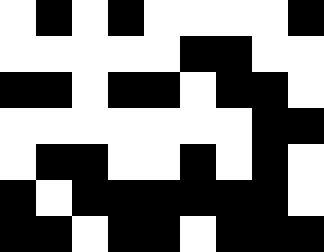[["white", "black", "white", "black", "white", "white", "white", "white", "black"], ["white", "white", "white", "white", "white", "black", "black", "white", "white"], ["black", "black", "white", "black", "black", "white", "black", "black", "white"], ["white", "white", "white", "white", "white", "white", "white", "black", "black"], ["white", "black", "black", "white", "white", "black", "white", "black", "white"], ["black", "white", "black", "black", "black", "black", "black", "black", "white"], ["black", "black", "white", "black", "black", "white", "black", "black", "black"]]